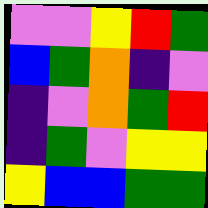[["violet", "violet", "yellow", "red", "green"], ["blue", "green", "orange", "indigo", "violet"], ["indigo", "violet", "orange", "green", "red"], ["indigo", "green", "violet", "yellow", "yellow"], ["yellow", "blue", "blue", "green", "green"]]